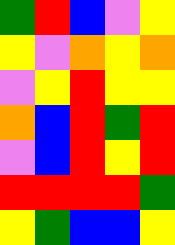[["green", "red", "blue", "violet", "yellow"], ["yellow", "violet", "orange", "yellow", "orange"], ["violet", "yellow", "red", "yellow", "yellow"], ["orange", "blue", "red", "green", "red"], ["violet", "blue", "red", "yellow", "red"], ["red", "red", "red", "red", "green"], ["yellow", "green", "blue", "blue", "yellow"]]